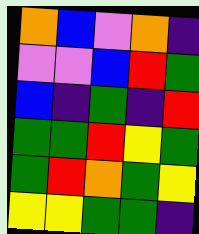[["orange", "blue", "violet", "orange", "indigo"], ["violet", "violet", "blue", "red", "green"], ["blue", "indigo", "green", "indigo", "red"], ["green", "green", "red", "yellow", "green"], ["green", "red", "orange", "green", "yellow"], ["yellow", "yellow", "green", "green", "indigo"]]